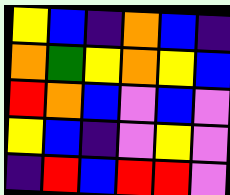[["yellow", "blue", "indigo", "orange", "blue", "indigo"], ["orange", "green", "yellow", "orange", "yellow", "blue"], ["red", "orange", "blue", "violet", "blue", "violet"], ["yellow", "blue", "indigo", "violet", "yellow", "violet"], ["indigo", "red", "blue", "red", "red", "violet"]]